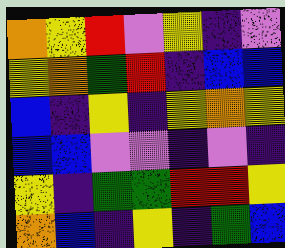[["orange", "yellow", "red", "violet", "yellow", "indigo", "violet"], ["yellow", "orange", "green", "red", "indigo", "blue", "blue"], ["blue", "indigo", "yellow", "indigo", "yellow", "orange", "yellow"], ["blue", "blue", "violet", "violet", "indigo", "violet", "indigo"], ["yellow", "indigo", "green", "green", "red", "red", "yellow"], ["orange", "blue", "indigo", "yellow", "indigo", "green", "blue"]]